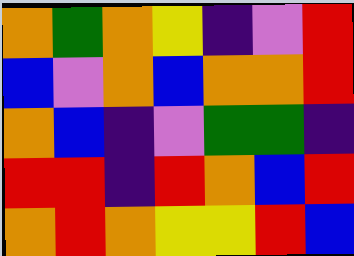[["orange", "green", "orange", "yellow", "indigo", "violet", "red"], ["blue", "violet", "orange", "blue", "orange", "orange", "red"], ["orange", "blue", "indigo", "violet", "green", "green", "indigo"], ["red", "red", "indigo", "red", "orange", "blue", "red"], ["orange", "red", "orange", "yellow", "yellow", "red", "blue"]]